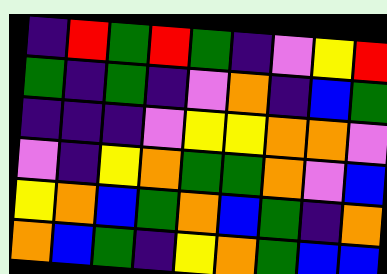[["indigo", "red", "green", "red", "green", "indigo", "violet", "yellow", "red"], ["green", "indigo", "green", "indigo", "violet", "orange", "indigo", "blue", "green"], ["indigo", "indigo", "indigo", "violet", "yellow", "yellow", "orange", "orange", "violet"], ["violet", "indigo", "yellow", "orange", "green", "green", "orange", "violet", "blue"], ["yellow", "orange", "blue", "green", "orange", "blue", "green", "indigo", "orange"], ["orange", "blue", "green", "indigo", "yellow", "orange", "green", "blue", "blue"]]